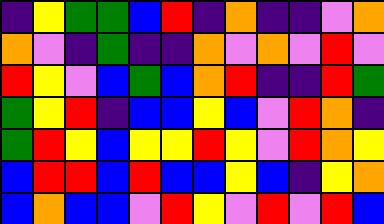[["indigo", "yellow", "green", "green", "blue", "red", "indigo", "orange", "indigo", "indigo", "violet", "orange"], ["orange", "violet", "indigo", "green", "indigo", "indigo", "orange", "violet", "orange", "violet", "red", "violet"], ["red", "yellow", "violet", "blue", "green", "blue", "orange", "red", "indigo", "indigo", "red", "green"], ["green", "yellow", "red", "indigo", "blue", "blue", "yellow", "blue", "violet", "red", "orange", "indigo"], ["green", "red", "yellow", "blue", "yellow", "yellow", "red", "yellow", "violet", "red", "orange", "yellow"], ["blue", "red", "red", "blue", "red", "blue", "blue", "yellow", "blue", "indigo", "yellow", "orange"], ["blue", "orange", "blue", "blue", "violet", "red", "yellow", "violet", "red", "violet", "red", "blue"]]